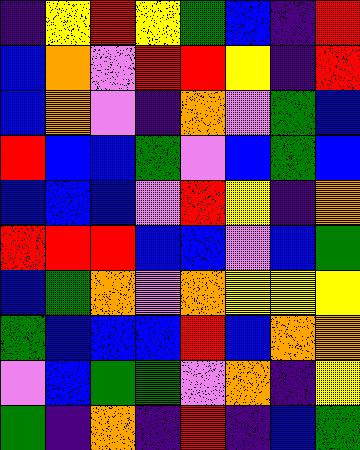[["indigo", "yellow", "red", "yellow", "green", "blue", "indigo", "red"], ["blue", "orange", "violet", "red", "red", "yellow", "indigo", "red"], ["blue", "orange", "violet", "indigo", "orange", "violet", "green", "blue"], ["red", "blue", "blue", "green", "violet", "blue", "green", "blue"], ["blue", "blue", "blue", "violet", "red", "yellow", "indigo", "orange"], ["red", "red", "red", "blue", "blue", "violet", "blue", "green"], ["blue", "green", "orange", "violet", "orange", "yellow", "yellow", "yellow"], ["green", "blue", "blue", "blue", "red", "blue", "orange", "orange"], ["violet", "blue", "green", "green", "violet", "orange", "indigo", "yellow"], ["green", "indigo", "orange", "indigo", "red", "indigo", "blue", "green"]]